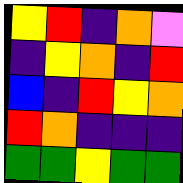[["yellow", "red", "indigo", "orange", "violet"], ["indigo", "yellow", "orange", "indigo", "red"], ["blue", "indigo", "red", "yellow", "orange"], ["red", "orange", "indigo", "indigo", "indigo"], ["green", "green", "yellow", "green", "green"]]